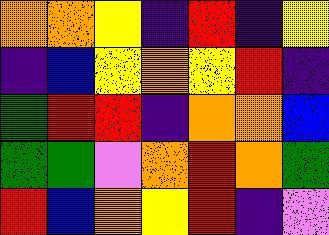[["orange", "orange", "yellow", "indigo", "red", "indigo", "yellow"], ["indigo", "blue", "yellow", "orange", "yellow", "red", "indigo"], ["green", "red", "red", "indigo", "orange", "orange", "blue"], ["green", "green", "violet", "orange", "red", "orange", "green"], ["red", "blue", "orange", "yellow", "red", "indigo", "violet"]]